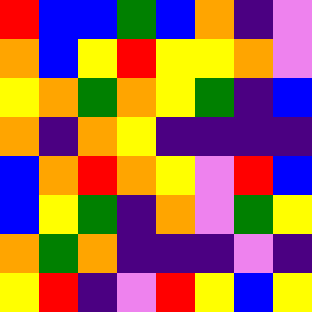[["red", "blue", "blue", "green", "blue", "orange", "indigo", "violet"], ["orange", "blue", "yellow", "red", "yellow", "yellow", "orange", "violet"], ["yellow", "orange", "green", "orange", "yellow", "green", "indigo", "blue"], ["orange", "indigo", "orange", "yellow", "indigo", "indigo", "indigo", "indigo"], ["blue", "orange", "red", "orange", "yellow", "violet", "red", "blue"], ["blue", "yellow", "green", "indigo", "orange", "violet", "green", "yellow"], ["orange", "green", "orange", "indigo", "indigo", "indigo", "violet", "indigo"], ["yellow", "red", "indigo", "violet", "red", "yellow", "blue", "yellow"]]